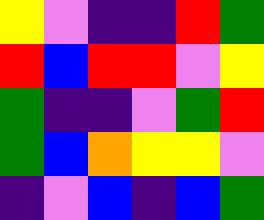[["yellow", "violet", "indigo", "indigo", "red", "green"], ["red", "blue", "red", "red", "violet", "yellow"], ["green", "indigo", "indigo", "violet", "green", "red"], ["green", "blue", "orange", "yellow", "yellow", "violet"], ["indigo", "violet", "blue", "indigo", "blue", "green"]]